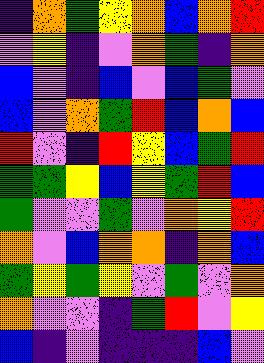[["indigo", "orange", "green", "yellow", "orange", "blue", "orange", "red"], ["violet", "yellow", "indigo", "violet", "orange", "green", "indigo", "orange"], ["blue", "violet", "indigo", "blue", "violet", "blue", "green", "violet"], ["blue", "violet", "orange", "green", "red", "blue", "orange", "blue"], ["red", "violet", "indigo", "red", "yellow", "blue", "green", "red"], ["green", "green", "yellow", "blue", "yellow", "green", "red", "blue"], ["green", "violet", "violet", "green", "violet", "orange", "yellow", "red"], ["orange", "violet", "blue", "orange", "orange", "indigo", "orange", "blue"], ["green", "yellow", "green", "yellow", "violet", "green", "violet", "orange"], ["orange", "violet", "violet", "indigo", "green", "red", "violet", "yellow"], ["blue", "indigo", "violet", "indigo", "indigo", "indigo", "blue", "violet"]]